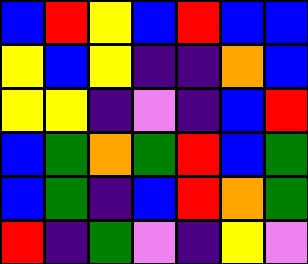[["blue", "red", "yellow", "blue", "red", "blue", "blue"], ["yellow", "blue", "yellow", "indigo", "indigo", "orange", "blue"], ["yellow", "yellow", "indigo", "violet", "indigo", "blue", "red"], ["blue", "green", "orange", "green", "red", "blue", "green"], ["blue", "green", "indigo", "blue", "red", "orange", "green"], ["red", "indigo", "green", "violet", "indigo", "yellow", "violet"]]